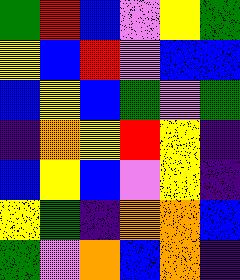[["green", "red", "blue", "violet", "yellow", "green"], ["yellow", "blue", "red", "violet", "blue", "blue"], ["blue", "yellow", "blue", "green", "violet", "green"], ["indigo", "orange", "yellow", "red", "yellow", "indigo"], ["blue", "yellow", "blue", "violet", "yellow", "indigo"], ["yellow", "green", "indigo", "orange", "orange", "blue"], ["green", "violet", "orange", "blue", "orange", "indigo"]]